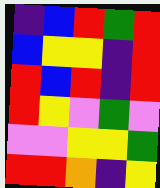[["indigo", "blue", "red", "green", "red"], ["blue", "yellow", "yellow", "indigo", "red"], ["red", "blue", "red", "indigo", "red"], ["red", "yellow", "violet", "green", "violet"], ["violet", "violet", "yellow", "yellow", "green"], ["red", "red", "orange", "indigo", "yellow"]]